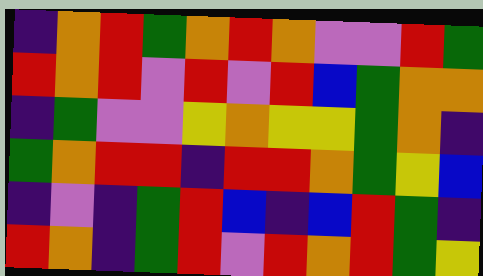[["indigo", "orange", "red", "green", "orange", "red", "orange", "violet", "violet", "red", "green"], ["red", "orange", "red", "violet", "red", "violet", "red", "blue", "green", "orange", "orange"], ["indigo", "green", "violet", "violet", "yellow", "orange", "yellow", "yellow", "green", "orange", "indigo"], ["green", "orange", "red", "red", "indigo", "red", "red", "orange", "green", "yellow", "blue"], ["indigo", "violet", "indigo", "green", "red", "blue", "indigo", "blue", "red", "green", "indigo"], ["red", "orange", "indigo", "green", "red", "violet", "red", "orange", "red", "green", "yellow"]]